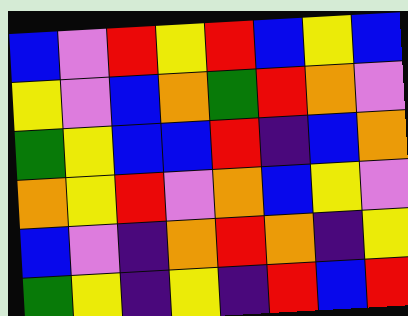[["blue", "violet", "red", "yellow", "red", "blue", "yellow", "blue"], ["yellow", "violet", "blue", "orange", "green", "red", "orange", "violet"], ["green", "yellow", "blue", "blue", "red", "indigo", "blue", "orange"], ["orange", "yellow", "red", "violet", "orange", "blue", "yellow", "violet"], ["blue", "violet", "indigo", "orange", "red", "orange", "indigo", "yellow"], ["green", "yellow", "indigo", "yellow", "indigo", "red", "blue", "red"]]